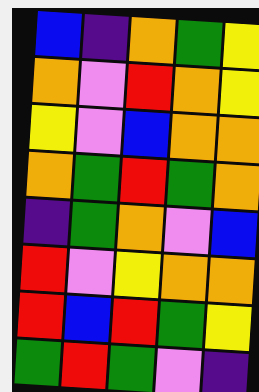[["blue", "indigo", "orange", "green", "yellow"], ["orange", "violet", "red", "orange", "yellow"], ["yellow", "violet", "blue", "orange", "orange"], ["orange", "green", "red", "green", "orange"], ["indigo", "green", "orange", "violet", "blue"], ["red", "violet", "yellow", "orange", "orange"], ["red", "blue", "red", "green", "yellow"], ["green", "red", "green", "violet", "indigo"]]